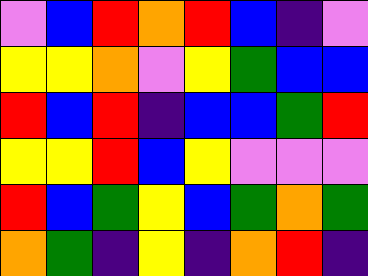[["violet", "blue", "red", "orange", "red", "blue", "indigo", "violet"], ["yellow", "yellow", "orange", "violet", "yellow", "green", "blue", "blue"], ["red", "blue", "red", "indigo", "blue", "blue", "green", "red"], ["yellow", "yellow", "red", "blue", "yellow", "violet", "violet", "violet"], ["red", "blue", "green", "yellow", "blue", "green", "orange", "green"], ["orange", "green", "indigo", "yellow", "indigo", "orange", "red", "indigo"]]